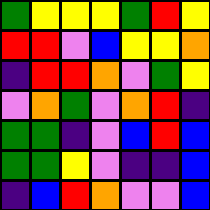[["green", "yellow", "yellow", "yellow", "green", "red", "yellow"], ["red", "red", "violet", "blue", "yellow", "yellow", "orange"], ["indigo", "red", "red", "orange", "violet", "green", "yellow"], ["violet", "orange", "green", "violet", "orange", "red", "indigo"], ["green", "green", "indigo", "violet", "blue", "red", "blue"], ["green", "green", "yellow", "violet", "indigo", "indigo", "blue"], ["indigo", "blue", "red", "orange", "violet", "violet", "blue"]]